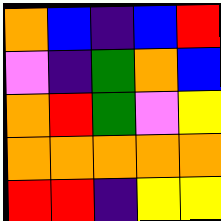[["orange", "blue", "indigo", "blue", "red"], ["violet", "indigo", "green", "orange", "blue"], ["orange", "red", "green", "violet", "yellow"], ["orange", "orange", "orange", "orange", "orange"], ["red", "red", "indigo", "yellow", "yellow"]]